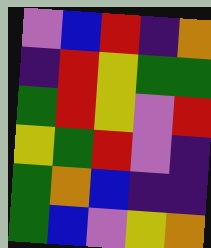[["violet", "blue", "red", "indigo", "orange"], ["indigo", "red", "yellow", "green", "green"], ["green", "red", "yellow", "violet", "red"], ["yellow", "green", "red", "violet", "indigo"], ["green", "orange", "blue", "indigo", "indigo"], ["green", "blue", "violet", "yellow", "orange"]]